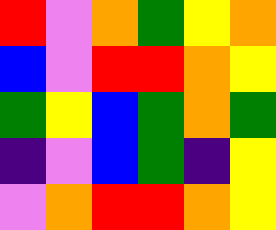[["red", "violet", "orange", "green", "yellow", "orange"], ["blue", "violet", "red", "red", "orange", "yellow"], ["green", "yellow", "blue", "green", "orange", "green"], ["indigo", "violet", "blue", "green", "indigo", "yellow"], ["violet", "orange", "red", "red", "orange", "yellow"]]